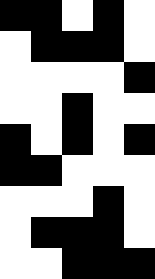[["black", "black", "white", "black", "white"], ["white", "black", "black", "black", "white"], ["white", "white", "white", "white", "black"], ["white", "white", "black", "white", "white"], ["black", "white", "black", "white", "black"], ["black", "black", "white", "white", "white"], ["white", "white", "white", "black", "white"], ["white", "black", "black", "black", "white"], ["white", "white", "black", "black", "black"]]